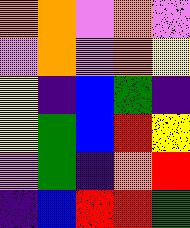[["orange", "orange", "violet", "orange", "violet"], ["violet", "orange", "violet", "orange", "yellow"], ["yellow", "indigo", "blue", "green", "indigo"], ["yellow", "green", "blue", "red", "yellow"], ["violet", "green", "indigo", "orange", "red"], ["indigo", "blue", "red", "red", "green"]]